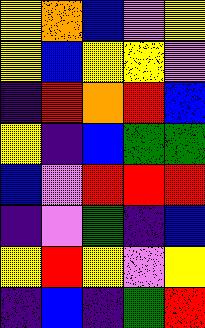[["yellow", "orange", "blue", "violet", "yellow"], ["yellow", "blue", "yellow", "yellow", "violet"], ["indigo", "red", "orange", "red", "blue"], ["yellow", "indigo", "blue", "green", "green"], ["blue", "violet", "red", "red", "red"], ["indigo", "violet", "green", "indigo", "blue"], ["yellow", "red", "yellow", "violet", "yellow"], ["indigo", "blue", "indigo", "green", "red"]]